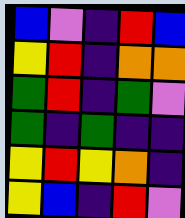[["blue", "violet", "indigo", "red", "blue"], ["yellow", "red", "indigo", "orange", "orange"], ["green", "red", "indigo", "green", "violet"], ["green", "indigo", "green", "indigo", "indigo"], ["yellow", "red", "yellow", "orange", "indigo"], ["yellow", "blue", "indigo", "red", "violet"]]